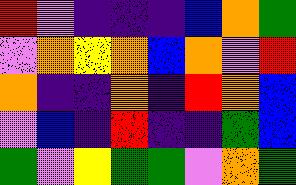[["red", "violet", "indigo", "indigo", "indigo", "blue", "orange", "green"], ["violet", "orange", "yellow", "orange", "blue", "orange", "violet", "red"], ["orange", "indigo", "indigo", "orange", "indigo", "red", "orange", "blue"], ["violet", "blue", "indigo", "red", "indigo", "indigo", "green", "blue"], ["green", "violet", "yellow", "green", "green", "violet", "orange", "green"]]